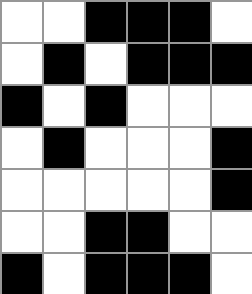[["white", "white", "black", "black", "black", "white"], ["white", "black", "white", "black", "black", "black"], ["black", "white", "black", "white", "white", "white"], ["white", "black", "white", "white", "white", "black"], ["white", "white", "white", "white", "white", "black"], ["white", "white", "black", "black", "white", "white"], ["black", "white", "black", "black", "black", "white"]]